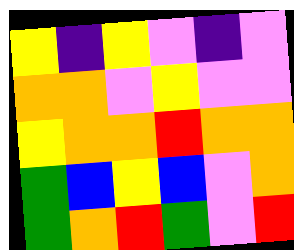[["yellow", "indigo", "yellow", "violet", "indigo", "violet"], ["orange", "orange", "violet", "yellow", "violet", "violet"], ["yellow", "orange", "orange", "red", "orange", "orange"], ["green", "blue", "yellow", "blue", "violet", "orange"], ["green", "orange", "red", "green", "violet", "red"]]